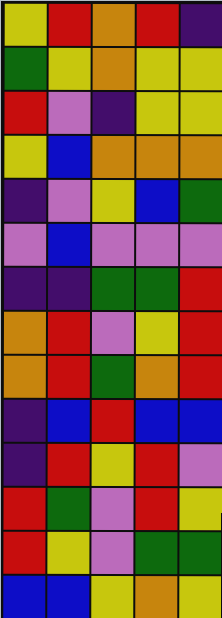[["yellow", "red", "orange", "red", "indigo"], ["green", "yellow", "orange", "yellow", "yellow"], ["red", "violet", "indigo", "yellow", "yellow"], ["yellow", "blue", "orange", "orange", "orange"], ["indigo", "violet", "yellow", "blue", "green"], ["violet", "blue", "violet", "violet", "violet"], ["indigo", "indigo", "green", "green", "red"], ["orange", "red", "violet", "yellow", "red"], ["orange", "red", "green", "orange", "red"], ["indigo", "blue", "red", "blue", "blue"], ["indigo", "red", "yellow", "red", "violet"], ["red", "green", "violet", "red", "yellow"], ["red", "yellow", "violet", "green", "green"], ["blue", "blue", "yellow", "orange", "yellow"]]